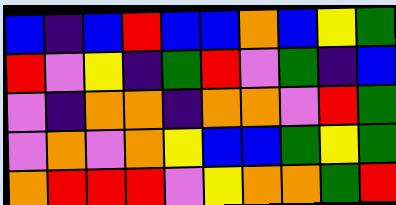[["blue", "indigo", "blue", "red", "blue", "blue", "orange", "blue", "yellow", "green"], ["red", "violet", "yellow", "indigo", "green", "red", "violet", "green", "indigo", "blue"], ["violet", "indigo", "orange", "orange", "indigo", "orange", "orange", "violet", "red", "green"], ["violet", "orange", "violet", "orange", "yellow", "blue", "blue", "green", "yellow", "green"], ["orange", "red", "red", "red", "violet", "yellow", "orange", "orange", "green", "red"]]